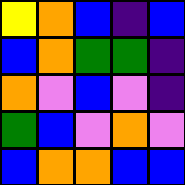[["yellow", "orange", "blue", "indigo", "blue"], ["blue", "orange", "green", "green", "indigo"], ["orange", "violet", "blue", "violet", "indigo"], ["green", "blue", "violet", "orange", "violet"], ["blue", "orange", "orange", "blue", "blue"]]